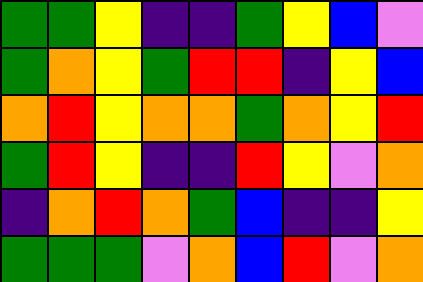[["green", "green", "yellow", "indigo", "indigo", "green", "yellow", "blue", "violet"], ["green", "orange", "yellow", "green", "red", "red", "indigo", "yellow", "blue"], ["orange", "red", "yellow", "orange", "orange", "green", "orange", "yellow", "red"], ["green", "red", "yellow", "indigo", "indigo", "red", "yellow", "violet", "orange"], ["indigo", "orange", "red", "orange", "green", "blue", "indigo", "indigo", "yellow"], ["green", "green", "green", "violet", "orange", "blue", "red", "violet", "orange"]]